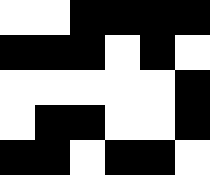[["white", "white", "black", "black", "black", "black"], ["black", "black", "black", "white", "black", "white"], ["white", "white", "white", "white", "white", "black"], ["white", "black", "black", "white", "white", "black"], ["black", "black", "white", "black", "black", "white"]]